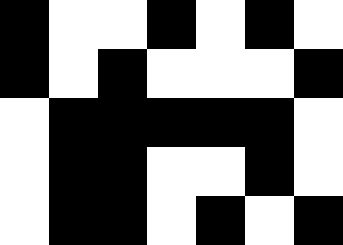[["black", "white", "white", "black", "white", "black", "white"], ["black", "white", "black", "white", "white", "white", "black"], ["white", "black", "black", "black", "black", "black", "white"], ["white", "black", "black", "white", "white", "black", "white"], ["white", "black", "black", "white", "black", "white", "black"]]